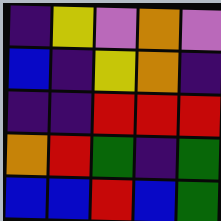[["indigo", "yellow", "violet", "orange", "violet"], ["blue", "indigo", "yellow", "orange", "indigo"], ["indigo", "indigo", "red", "red", "red"], ["orange", "red", "green", "indigo", "green"], ["blue", "blue", "red", "blue", "green"]]